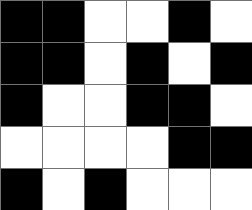[["black", "black", "white", "white", "black", "white"], ["black", "black", "white", "black", "white", "black"], ["black", "white", "white", "black", "black", "white"], ["white", "white", "white", "white", "black", "black"], ["black", "white", "black", "white", "white", "white"]]